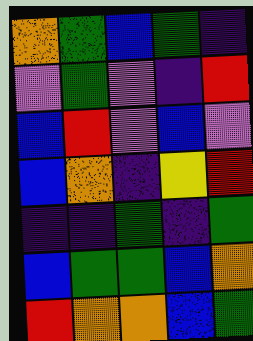[["orange", "green", "blue", "green", "indigo"], ["violet", "green", "violet", "indigo", "red"], ["blue", "red", "violet", "blue", "violet"], ["blue", "orange", "indigo", "yellow", "red"], ["indigo", "indigo", "green", "indigo", "green"], ["blue", "green", "green", "blue", "orange"], ["red", "orange", "orange", "blue", "green"]]